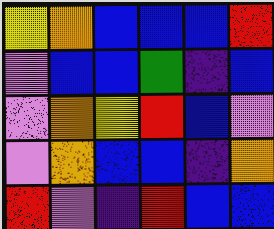[["yellow", "orange", "blue", "blue", "blue", "red"], ["violet", "blue", "blue", "green", "indigo", "blue"], ["violet", "orange", "yellow", "red", "blue", "violet"], ["violet", "orange", "blue", "blue", "indigo", "orange"], ["red", "violet", "indigo", "red", "blue", "blue"]]